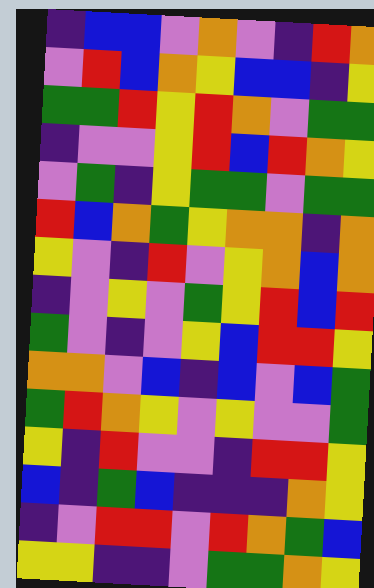[["indigo", "blue", "blue", "violet", "orange", "violet", "indigo", "red", "orange"], ["violet", "red", "blue", "orange", "yellow", "blue", "blue", "indigo", "yellow"], ["green", "green", "red", "yellow", "red", "orange", "violet", "green", "green"], ["indigo", "violet", "violet", "yellow", "red", "blue", "red", "orange", "yellow"], ["violet", "green", "indigo", "yellow", "green", "green", "violet", "green", "green"], ["red", "blue", "orange", "green", "yellow", "orange", "orange", "indigo", "orange"], ["yellow", "violet", "indigo", "red", "violet", "yellow", "orange", "blue", "orange"], ["indigo", "violet", "yellow", "violet", "green", "yellow", "red", "blue", "red"], ["green", "violet", "indigo", "violet", "yellow", "blue", "red", "red", "yellow"], ["orange", "orange", "violet", "blue", "indigo", "blue", "violet", "blue", "green"], ["green", "red", "orange", "yellow", "violet", "yellow", "violet", "violet", "green"], ["yellow", "indigo", "red", "violet", "violet", "indigo", "red", "red", "yellow"], ["blue", "indigo", "green", "blue", "indigo", "indigo", "indigo", "orange", "yellow"], ["indigo", "violet", "red", "red", "violet", "red", "orange", "green", "blue"], ["yellow", "yellow", "indigo", "indigo", "violet", "green", "green", "orange", "yellow"]]